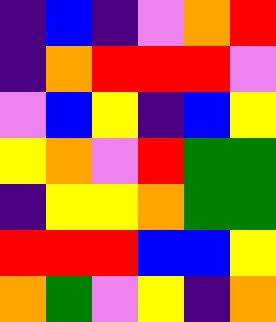[["indigo", "blue", "indigo", "violet", "orange", "red"], ["indigo", "orange", "red", "red", "red", "violet"], ["violet", "blue", "yellow", "indigo", "blue", "yellow"], ["yellow", "orange", "violet", "red", "green", "green"], ["indigo", "yellow", "yellow", "orange", "green", "green"], ["red", "red", "red", "blue", "blue", "yellow"], ["orange", "green", "violet", "yellow", "indigo", "orange"]]